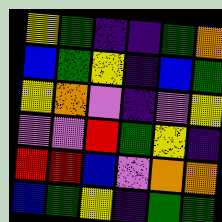[["yellow", "green", "indigo", "indigo", "green", "orange"], ["blue", "green", "yellow", "indigo", "blue", "green"], ["yellow", "orange", "violet", "indigo", "violet", "yellow"], ["violet", "violet", "red", "green", "yellow", "indigo"], ["red", "red", "blue", "violet", "orange", "orange"], ["blue", "green", "yellow", "indigo", "green", "green"]]